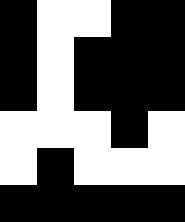[["black", "white", "white", "black", "black"], ["black", "white", "black", "black", "black"], ["black", "white", "black", "black", "black"], ["white", "white", "white", "black", "white"], ["white", "black", "white", "white", "white"], ["black", "black", "black", "black", "black"]]